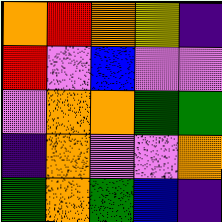[["orange", "red", "orange", "yellow", "indigo"], ["red", "violet", "blue", "violet", "violet"], ["violet", "orange", "orange", "green", "green"], ["indigo", "orange", "violet", "violet", "orange"], ["green", "orange", "green", "blue", "indigo"]]